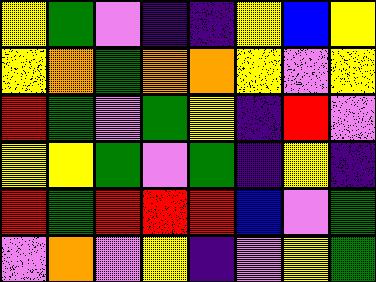[["yellow", "green", "violet", "indigo", "indigo", "yellow", "blue", "yellow"], ["yellow", "orange", "green", "orange", "orange", "yellow", "violet", "yellow"], ["red", "green", "violet", "green", "yellow", "indigo", "red", "violet"], ["yellow", "yellow", "green", "violet", "green", "indigo", "yellow", "indigo"], ["red", "green", "red", "red", "red", "blue", "violet", "green"], ["violet", "orange", "violet", "yellow", "indigo", "violet", "yellow", "green"]]